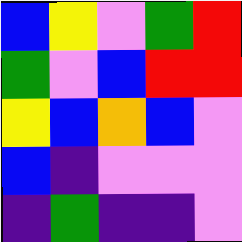[["blue", "yellow", "violet", "green", "red"], ["green", "violet", "blue", "red", "red"], ["yellow", "blue", "orange", "blue", "violet"], ["blue", "indigo", "violet", "violet", "violet"], ["indigo", "green", "indigo", "indigo", "violet"]]